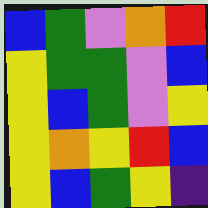[["blue", "green", "violet", "orange", "red"], ["yellow", "green", "green", "violet", "blue"], ["yellow", "blue", "green", "violet", "yellow"], ["yellow", "orange", "yellow", "red", "blue"], ["yellow", "blue", "green", "yellow", "indigo"]]